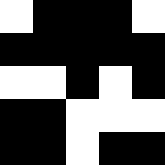[["white", "black", "black", "black", "white"], ["black", "black", "black", "black", "black"], ["white", "white", "black", "white", "black"], ["black", "black", "white", "white", "white"], ["black", "black", "white", "black", "black"]]